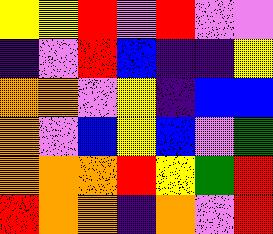[["yellow", "yellow", "red", "violet", "red", "violet", "violet"], ["indigo", "violet", "red", "blue", "indigo", "indigo", "yellow"], ["orange", "orange", "violet", "yellow", "indigo", "blue", "blue"], ["orange", "violet", "blue", "yellow", "blue", "violet", "green"], ["orange", "orange", "orange", "red", "yellow", "green", "red"], ["red", "orange", "orange", "indigo", "orange", "violet", "red"]]